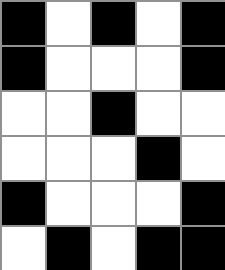[["black", "white", "black", "white", "black"], ["black", "white", "white", "white", "black"], ["white", "white", "black", "white", "white"], ["white", "white", "white", "black", "white"], ["black", "white", "white", "white", "black"], ["white", "black", "white", "black", "black"]]